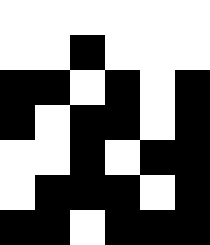[["white", "white", "white", "white", "white", "white"], ["white", "white", "black", "white", "white", "white"], ["black", "black", "white", "black", "white", "black"], ["black", "white", "black", "black", "white", "black"], ["white", "white", "black", "white", "black", "black"], ["white", "black", "black", "black", "white", "black"], ["black", "black", "white", "black", "black", "black"]]